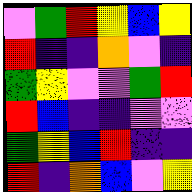[["violet", "green", "red", "yellow", "blue", "yellow"], ["red", "indigo", "indigo", "orange", "violet", "indigo"], ["green", "yellow", "violet", "violet", "green", "red"], ["red", "blue", "indigo", "indigo", "violet", "violet"], ["green", "yellow", "blue", "red", "indigo", "indigo"], ["red", "indigo", "orange", "blue", "violet", "yellow"]]